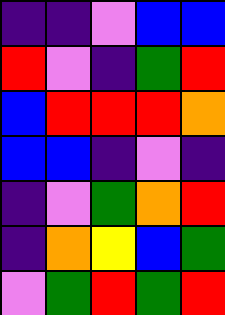[["indigo", "indigo", "violet", "blue", "blue"], ["red", "violet", "indigo", "green", "red"], ["blue", "red", "red", "red", "orange"], ["blue", "blue", "indigo", "violet", "indigo"], ["indigo", "violet", "green", "orange", "red"], ["indigo", "orange", "yellow", "blue", "green"], ["violet", "green", "red", "green", "red"]]